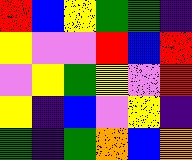[["red", "blue", "yellow", "green", "green", "indigo"], ["yellow", "violet", "violet", "red", "blue", "red"], ["violet", "yellow", "green", "yellow", "violet", "red"], ["yellow", "indigo", "blue", "violet", "yellow", "indigo"], ["green", "indigo", "green", "orange", "blue", "orange"]]